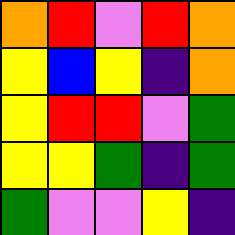[["orange", "red", "violet", "red", "orange"], ["yellow", "blue", "yellow", "indigo", "orange"], ["yellow", "red", "red", "violet", "green"], ["yellow", "yellow", "green", "indigo", "green"], ["green", "violet", "violet", "yellow", "indigo"]]